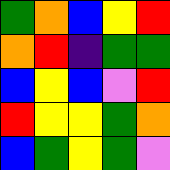[["green", "orange", "blue", "yellow", "red"], ["orange", "red", "indigo", "green", "green"], ["blue", "yellow", "blue", "violet", "red"], ["red", "yellow", "yellow", "green", "orange"], ["blue", "green", "yellow", "green", "violet"]]